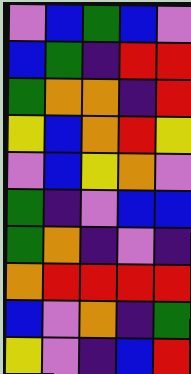[["violet", "blue", "green", "blue", "violet"], ["blue", "green", "indigo", "red", "red"], ["green", "orange", "orange", "indigo", "red"], ["yellow", "blue", "orange", "red", "yellow"], ["violet", "blue", "yellow", "orange", "violet"], ["green", "indigo", "violet", "blue", "blue"], ["green", "orange", "indigo", "violet", "indigo"], ["orange", "red", "red", "red", "red"], ["blue", "violet", "orange", "indigo", "green"], ["yellow", "violet", "indigo", "blue", "red"]]